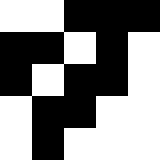[["white", "white", "black", "black", "black"], ["black", "black", "white", "black", "white"], ["black", "white", "black", "black", "white"], ["white", "black", "black", "white", "white"], ["white", "black", "white", "white", "white"]]